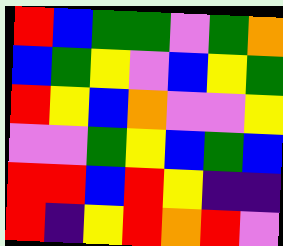[["red", "blue", "green", "green", "violet", "green", "orange"], ["blue", "green", "yellow", "violet", "blue", "yellow", "green"], ["red", "yellow", "blue", "orange", "violet", "violet", "yellow"], ["violet", "violet", "green", "yellow", "blue", "green", "blue"], ["red", "red", "blue", "red", "yellow", "indigo", "indigo"], ["red", "indigo", "yellow", "red", "orange", "red", "violet"]]